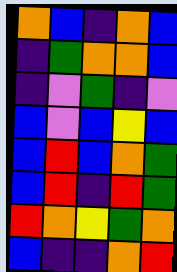[["orange", "blue", "indigo", "orange", "blue"], ["indigo", "green", "orange", "orange", "blue"], ["indigo", "violet", "green", "indigo", "violet"], ["blue", "violet", "blue", "yellow", "blue"], ["blue", "red", "blue", "orange", "green"], ["blue", "red", "indigo", "red", "green"], ["red", "orange", "yellow", "green", "orange"], ["blue", "indigo", "indigo", "orange", "red"]]